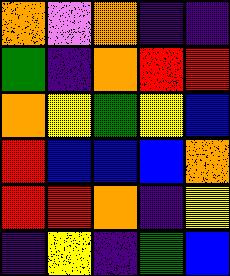[["orange", "violet", "orange", "indigo", "indigo"], ["green", "indigo", "orange", "red", "red"], ["orange", "yellow", "green", "yellow", "blue"], ["red", "blue", "blue", "blue", "orange"], ["red", "red", "orange", "indigo", "yellow"], ["indigo", "yellow", "indigo", "green", "blue"]]